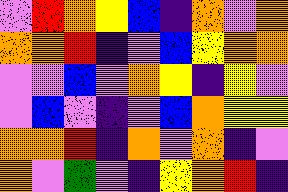[["violet", "red", "orange", "yellow", "blue", "indigo", "orange", "violet", "orange"], ["orange", "orange", "red", "indigo", "violet", "blue", "yellow", "orange", "orange"], ["violet", "violet", "blue", "violet", "orange", "yellow", "indigo", "yellow", "violet"], ["violet", "blue", "violet", "indigo", "violet", "blue", "orange", "yellow", "yellow"], ["orange", "orange", "red", "indigo", "orange", "violet", "orange", "indigo", "violet"], ["orange", "violet", "green", "violet", "indigo", "yellow", "orange", "red", "indigo"]]